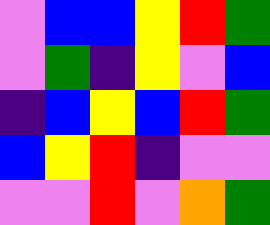[["violet", "blue", "blue", "yellow", "red", "green"], ["violet", "green", "indigo", "yellow", "violet", "blue"], ["indigo", "blue", "yellow", "blue", "red", "green"], ["blue", "yellow", "red", "indigo", "violet", "violet"], ["violet", "violet", "red", "violet", "orange", "green"]]